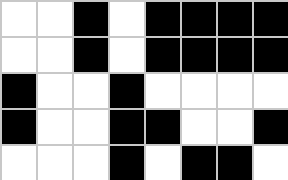[["white", "white", "black", "white", "black", "black", "black", "black"], ["white", "white", "black", "white", "black", "black", "black", "black"], ["black", "white", "white", "black", "white", "white", "white", "white"], ["black", "white", "white", "black", "black", "white", "white", "black"], ["white", "white", "white", "black", "white", "black", "black", "white"]]